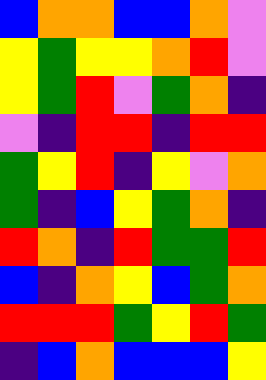[["blue", "orange", "orange", "blue", "blue", "orange", "violet"], ["yellow", "green", "yellow", "yellow", "orange", "red", "violet"], ["yellow", "green", "red", "violet", "green", "orange", "indigo"], ["violet", "indigo", "red", "red", "indigo", "red", "red"], ["green", "yellow", "red", "indigo", "yellow", "violet", "orange"], ["green", "indigo", "blue", "yellow", "green", "orange", "indigo"], ["red", "orange", "indigo", "red", "green", "green", "red"], ["blue", "indigo", "orange", "yellow", "blue", "green", "orange"], ["red", "red", "red", "green", "yellow", "red", "green"], ["indigo", "blue", "orange", "blue", "blue", "blue", "yellow"]]